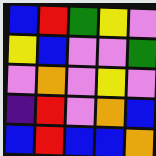[["blue", "red", "green", "yellow", "violet"], ["yellow", "blue", "violet", "violet", "green"], ["violet", "orange", "violet", "yellow", "violet"], ["indigo", "red", "violet", "orange", "blue"], ["blue", "red", "blue", "blue", "orange"]]